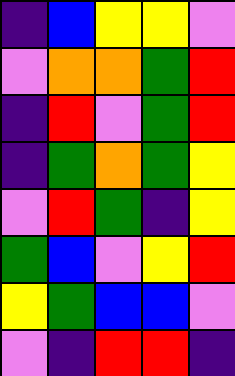[["indigo", "blue", "yellow", "yellow", "violet"], ["violet", "orange", "orange", "green", "red"], ["indigo", "red", "violet", "green", "red"], ["indigo", "green", "orange", "green", "yellow"], ["violet", "red", "green", "indigo", "yellow"], ["green", "blue", "violet", "yellow", "red"], ["yellow", "green", "blue", "blue", "violet"], ["violet", "indigo", "red", "red", "indigo"]]